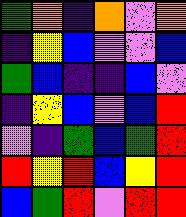[["green", "orange", "indigo", "orange", "violet", "orange"], ["indigo", "yellow", "blue", "violet", "violet", "blue"], ["green", "blue", "indigo", "indigo", "blue", "violet"], ["indigo", "yellow", "blue", "violet", "blue", "red"], ["violet", "indigo", "green", "blue", "green", "red"], ["red", "yellow", "red", "blue", "yellow", "red"], ["blue", "green", "red", "violet", "red", "red"]]